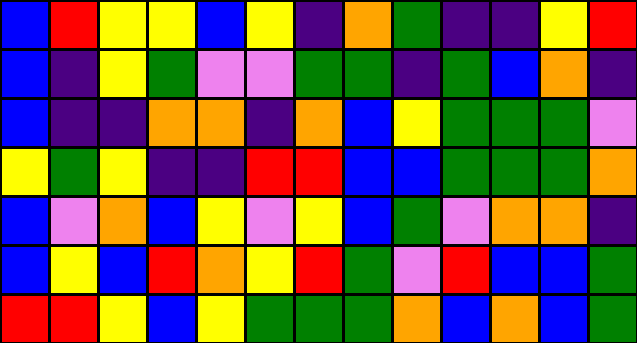[["blue", "red", "yellow", "yellow", "blue", "yellow", "indigo", "orange", "green", "indigo", "indigo", "yellow", "red"], ["blue", "indigo", "yellow", "green", "violet", "violet", "green", "green", "indigo", "green", "blue", "orange", "indigo"], ["blue", "indigo", "indigo", "orange", "orange", "indigo", "orange", "blue", "yellow", "green", "green", "green", "violet"], ["yellow", "green", "yellow", "indigo", "indigo", "red", "red", "blue", "blue", "green", "green", "green", "orange"], ["blue", "violet", "orange", "blue", "yellow", "violet", "yellow", "blue", "green", "violet", "orange", "orange", "indigo"], ["blue", "yellow", "blue", "red", "orange", "yellow", "red", "green", "violet", "red", "blue", "blue", "green"], ["red", "red", "yellow", "blue", "yellow", "green", "green", "green", "orange", "blue", "orange", "blue", "green"]]